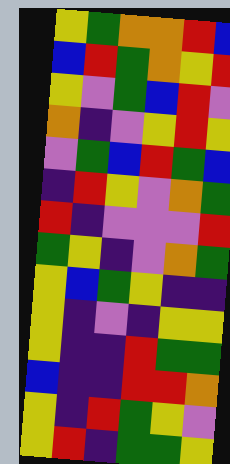[["yellow", "green", "orange", "orange", "red", "blue"], ["blue", "red", "green", "orange", "yellow", "red"], ["yellow", "violet", "green", "blue", "red", "violet"], ["orange", "indigo", "violet", "yellow", "red", "yellow"], ["violet", "green", "blue", "red", "green", "blue"], ["indigo", "red", "yellow", "violet", "orange", "green"], ["red", "indigo", "violet", "violet", "violet", "red"], ["green", "yellow", "indigo", "violet", "orange", "green"], ["yellow", "blue", "green", "yellow", "indigo", "indigo"], ["yellow", "indigo", "violet", "indigo", "yellow", "yellow"], ["yellow", "indigo", "indigo", "red", "green", "green"], ["blue", "indigo", "indigo", "red", "red", "orange"], ["yellow", "indigo", "red", "green", "yellow", "violet"], ["yellow", "red", "indigo", "green", "green", "yellow"]]